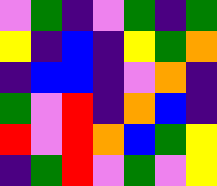[["violet", "green", "indigo", "violet", "green", "indigo", "green"], ["yellow", "indigo", "blue", "indigo", "yellow", "green", "orange"], ["indigo", "blue", "blue", "indigo", "violet", "orange", "indigo"], ["green", "violet", "red", "indigo", "orange", "blue", "indigo"], ["red", "violet", "red", "orange", "blue", "green", "yellow"], ["indigo", "green", "red", "violet", "green", "violet", "yellow"]]